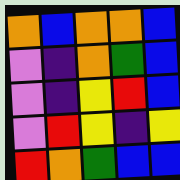[["orange", "blue", "orange", "orange", "blue"], ["violet", "indigo", "orange", "green", "blue"], ["violet", "indigo", "yellow", "red", "blue"], ["violet", "red", "yellow", "indigo", "yellow"], ["red", "orange", "green", "blue", "blue"]]